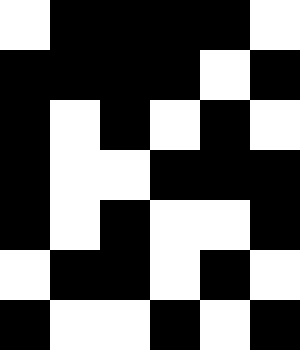[["white", "black", "black", "black", "black", "white"], ["black", "black", "black", "black", "white", "black"], ["black", "white", "black", "white", "black", "white"], ["black", "white", "white", "black", "black", "black"], ["black", "white", "black", "white", "white", "black"], ["white", "black", "black", "white", "black", "white"], ["black", "white", "white", "black", "white", "black"]]